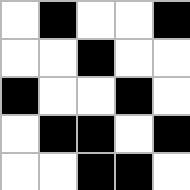[["white", "black", "white", "white", "black"], ["white", "white", "black", "white", "white"], ["black", "white", "white", "black", "white"], ["white", "black", "black", "white", "black"], ["white", "white", "black", "black", "white"]]